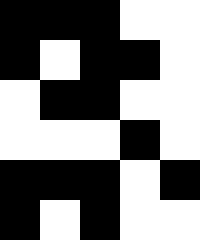[["black", "black", "black", "white", "white"], ["black", "white", "black", "black", "white"], ["white", "black", "black", "white", "white"], ["white", "white", "white", "black", "white"], ["black", "black", "black", "white", "black"], ["black", "white", "black", "white", "white"]]